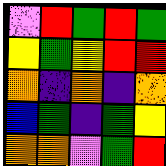[["violet", "red", "green", "red", "green"], ["yellow", "green", "yellow", "red", "red"], ["orange", "indigo", "orange", "indigo", "orange"], ["blue", "green", "indigo", "green", "yellow"], ["orange", "orange", "violet", "green", "red"]]